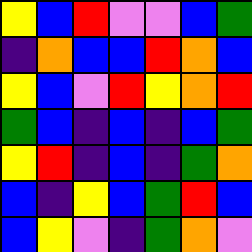[["yellow", "blue", "red", "violet", "violet", "blue", "green"], ["indigo", "orange", "blue", "blue", "red", "orange", "blue"], ["yellow", "blue", "violet", "red", "yellow", "orange", "red"], ["green", "blue", "indigo", "blue", "indigo", "blue", "green"], ["yellow", "red", "indigo", "blue", "indigo", "green", "orange"], ["blue", "indigo", "yellow", "blue", "green", "red", "blue"], ["blue", "yellow", "violet", "indigo", "green", "orange", "violet"]]